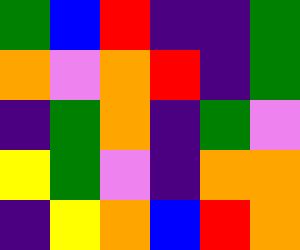[["green", "blue", "red", "indigo", "indigo", "green"], ["orange", "violet", "orange", "red", "indigo", "green"], ["indigo", "green", "orange", "indigo", "green", "violet"], ["yellow", "green", "violet", "indigo", "orange", "orange"], ["indigo", "yellow", "orange", "blue", "red", "orange"]]